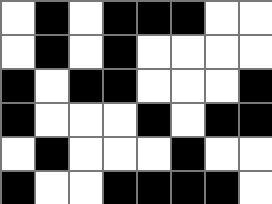[["white", "black", "white", "black", "black", "black", "white", "white"], ["white", "black", "white", "black", "white", "white", "white", "white"], ["black", "white", "black", "black", "white", "white", "white", "black"], ["black", "white", "white", "white", "black", "white", "black", "black"], ["white", "black", "white", "white", "white", "black", "white", "white"], ["black", "white", "white", "black", "black", "black", "black", "white"]]